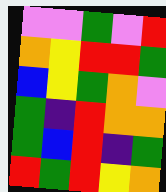[["violet", "violet", "green", "violet", "red"], ["orange", "yellow", "red", "red", "green"], ["blue", "yellow", "green", "orange", "violet"], ["green", "indigo", "red", "orange", "orange"], ["green", "blue", "red", "indigo", "green"], ["red", "green", "red", "yellow", "orange"]]